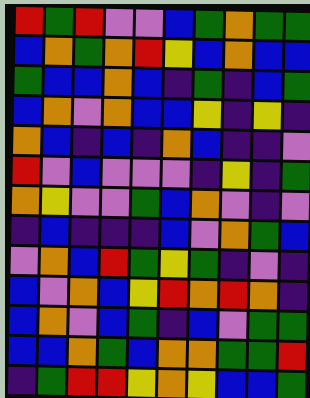[["red", "green", "red", "violet", "violet", "blue", "green", "orange", "green", "green"], ["blue", "orange", "green", "orange", "red", "yellow", "blue", "orange", "blue", "blue"], ["green", "blue", "blue", "orange", "blue", "indigo", "green", "indigo", "blue", "green"], ["blue", "orange", "violet", "orange", "blue", "blue", "yellow", "indigo", "yellow", "indigo"], ["orange", "blue", "indigo", "blue", "indigo", "orange", "blue", "indigo", "indigo", "violet"], ["red", "violet", "blue", "violet", "violet", "violet", "indigo", "yellow", "indigo", "green"], ["orange", "yellow", "violet", "violet", "green", "blue", "orange", "violet", "indigo", "violet"], ["indigo", "blue", "indigo", "indigo", "indigo", "blue", "violet", "orange", "green", "blue"], ["violet", "orange", "blue", "red", "green", "yellow", "green", "indigo", "violet", "indigo"], ["blue", "violet", "orange", "blue", "yellow", "red", "orange", "red", "orange", "indigo"], ["blue", "orange", "violet", "blue", "green", "indigo", "blue", "violet", "green", "green"], ["blue", "blue", "orange", "green", "blue", "orange", "orange", "green", "green", "red"], ["indigo", "green", "red", "red", "yellow", "orange", "yellow", "blue", "blue", "green"]]